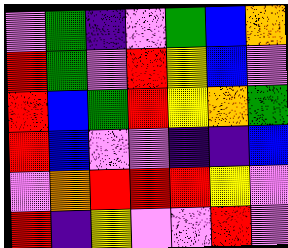[["violet", "green", "indigo", "violet", "green", "blue", "orange"], ["red", "green", "violet", "red", "yellow", "blue", "violet"], ["red", "blue", "green", "red", "yellow", "orange", "green"], ["red", "blue", "violet", "violet", "indigo", "indigo", "blue"], ["violet", "orange", "red", "red", "red", "yellow", "violet"], ["red", "indigo", "yellow", "violet", "violet", "red", "violet"]]